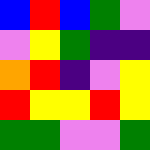[["blue", "red", "blue", "green", "violet"], ["violet", "yellow", "green", "indigo", "indigo"], ["orange", "red", "indigo", "violet", "yellow"], ["red", "yellow", "yellow", "red", "yellow"], ["green", "green", "violet", "violet", "green"]]